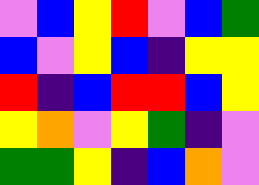[["violet", "blue", "yellow", "red", "violet", "blue", "green"], ["blue", "violet", "yellow", "blue", "indigo", "yellow", "yellow"], ["red", "indigo", "blue", "red", "red", "blue", "yellow"], ["yellow", "orange", "violet", "yellow", "green", "indigo", "violet"], ["green", "green", "yellow", "indigo", "blue", "orange", "violet"]]